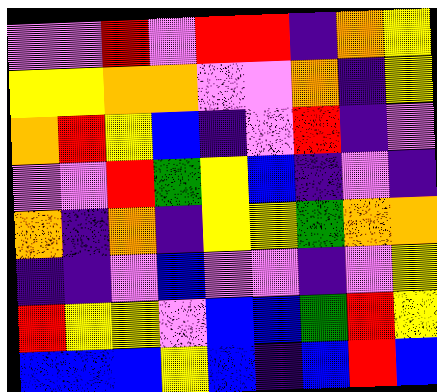[["violet", "violet", "red", "violet", "red", "red", "indigo", "orange", "yellow"], ["yellow", "yellow", "orange", "orange", "violet", "violet", "orange", "indigo", "yellow"], ["orange", "red", "yellow", "blue", "indigo", "violet", "red", "indigo", "violet"], ["violet", "violet", "red", "green", "yellow", "blue", "indigo", "violet", "indigo"], ["orange", "indigo", "orange", "indigo", "yellow", "yellow", "green", "orange", "orange"], ["indigo", "indigo", "violet", "blue", "violet", "violet", "indigo", "violet", "yellow"], ["red", "yellow", "yellow", "violet", "blue", "blue", "green", "red", "yellow"], ["blue", "blue", "blue", "yellow", "blue", "indigo", "blue", "red", "blue"]]